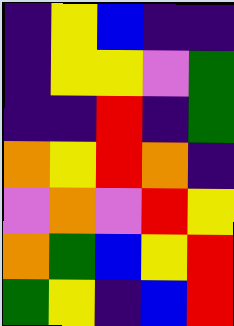[["indigo", "yellow", "blue", "indigo", "indigo"], ["indigo", "yellow", "yellow", "violet", "green"], ["indigo", "indigo", "red", "indigo", "green"], ["orange", "yellow", "red", "orange", "indigo"], ["violet", "orange", "violet", "red", "yellow"], ["orange", "green", "blue", "yellow", "red"], ["green", "yellow", "indigo", "blue", "red"]]